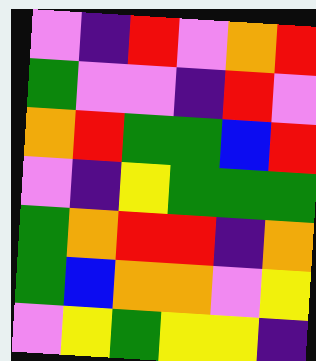[["violet", "indigo", "red", "violet", "orange", "red"], ["green", "violet", "violet", "indigo", "red", "violet"], ["orange", "red", "green", "green", "blue", "red"], ["violet", "indigo", "yellow", "green", "green", "green"], ["green", "orange", "red", "red", "indigo", "orange"], ["green", "blue", "orange", "orange", "violet", "yellow"], ["violet", "yellow", "green", "yellow", "yellow", "indigo"]]